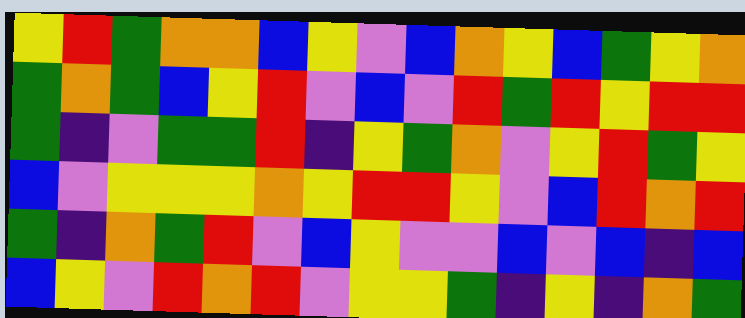[["yellow", "red", "green", "orange", "orange", "blue", "yellow", "violet", "blue", "orange", "yellow", "blue", "green", "yellow", "orange"], ["green", "orange", "green", "blue", "yellow", "red", "violet", "blue", "violet", "red", "green", "red", "yellow", "red", "red"], ["green", "indigo", "violet", "green", "green", "red", "indigo", "yellow", "green", "orange", "violet", "yellow", "red", "green", "yellow"], ["blue", "violet", "yellow", "yellow", "yellow", "orange", "yellow", "red", "red", "yellow", "violet", "blue", "red", "orange", "red"], ["green", "indigo", "orange", "green", "red", "violet", "blue", "yellow", "violet", "violet", "blue", "violet", "blue", "indigo", "blue"], ["blue", "yellow", "violet", "red", "orange", "red", "violet", "yellow", "yellow", "green", "indigo", "yellow", "indigo", "orange", "green"]]